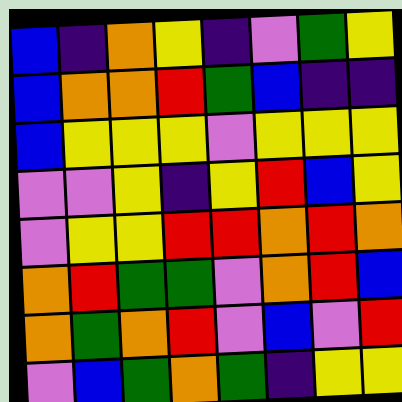[["blue", "indigo", "orange", "yellow", "indigo", "violet", "green", "yellow"], ["blue", "orange", "orange", "red", "green", "blue", "indigo", "indigo"], ["blue", "yellow", "yellow", "yellow", "violet", "yellow", "yellow", "yellow"], ["violet", "violet", "yellow", "indigo", "yellow", "red", "blue", "yellow"], ["violet", "yellow", "yellow", "red", "red", "orange", "red", "orange"], ["orange", "red", "green", "green", "violet", "orange", "red", "blue"], ["orange", "green", "orange", "red", "violet", "blue", "violet", "red"], ["violet", "blue", "green", "orange", "green", "indigo", "yellow", "yellow"]]